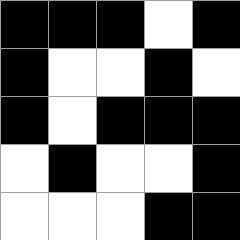[["black", "black", "black", "white", "black"], ["black", "white", "white", "black", "white"], ["black", "white", "black", "black", "black"], ["white", "black", "white", "white", "black"], ["white", "white", "white", "black", "black"]]